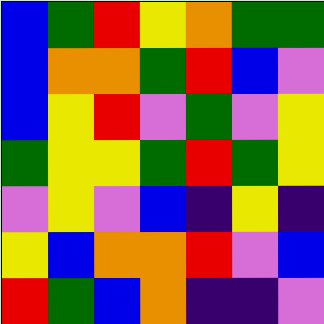[["blue", "green", "red", "yellow", "orange", "green", "green"], ["blue", "orange", "orange", "green", "red", "blue", "violet"], ["blue", "yellow", "red", "violet", "green", "violet", "yellow"], ["green", "yellow", "yellow", "green", "red", "green", "yellow"], ["violet", "yellow", "violet", "blue", "indigo", "yellow", "indigo"], ["yellow", "blue", "orange", "orange", "red", "violet", "blue"], ["red", "green", "blue", "orange", "indigo", "indigo", "violet"]]